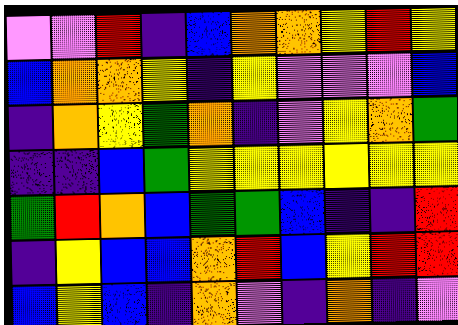[["violet", "violet", "red", "indigo", "blue", "orange", "orange", "yellow", "red", "yellow"], ["blue", "orange", "orange", "yellow", "indigo", "yellow", "violet", "violet", "violet", "blue"], ["indigo", "orange", "yellow", "green", "orange", "indigo", "violet", "yellow", "orange", "green"], ["indigo", "indigo", "blue", "green", "yellow", "yellow", "yellow", "yellow", "yellow", "yellow"], ["green", "red", "orange", "blue", "green", "green", "blue", "indigo", "indigo", "red"], ["indigo", "yellow", "blue", "blue", "orange", "red", "blue", "yellow", "red", "red"], ["blue", "yellow", "blue", "indigo", "orange", "violet", "indigo", "orange", "indigo", "violet"]]